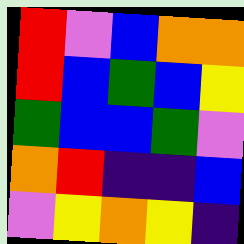[["red", "violet", "blue", "orange", "orange"], ["red", "blue", "green", "blue", "yellow"], ["green", "blue", "blue", "green", "violet"], ["orange", "red", "indigo", "indigo", "blue"], ["violet", "yellow", "orange", "yellow", "indigo"]]